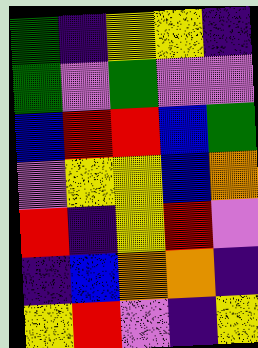[["green", "indigo", "yellow", "yellow", "indigo"], ["green", "violet", "green", "violet", "violet"], ["blue", "red", "red", "blue", "green"], ["violet", "yellow", "yellow", "blue", "orange"], ["red", "indigo", "yellow", "red", "violet"], ["indigo", "blue", "orange", "orange", "indigo"], ["yellow", "red", "violet", "indigo", "yellow"]]